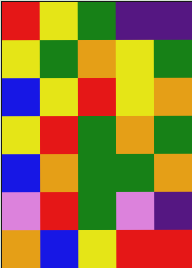[["red", "yellow", "green", "indigo", "indigo"], ["yellow", "green", "orange", "yellow", "green"], ["blue", "yellow", "red", "yellow", "orange"], ["yellow", "red", "green", "orange", "green"], ["blue", "orange", "green", "green", "orange"], ["violet", "red", "green", "violet", "indigo"], ["orange", "blue", "yellow", "red", "red"]]